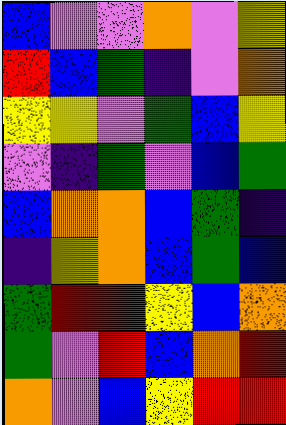[["blue", "violet", "violet", "orange", "violet", "yellow"], ["red", "blue", "green", "indigo", "violet", "orange"], ["yellow", "yellow", "violet", "green", "blue", "yellow"], ["violet", "indigo", "green", "violet", "blue", "green"], ["blue", "orange", "orange", "blue", "green", "indigo"], ["indigo", "yellow", "orange", "blue", "green", "blue"], ["green", "red", "red", "yellow", "blue", "orange"], ["green", "violet", "red", "blue", "orange", "red"], ["orange", "violet", "blue", "yellow", "red", "red"]]